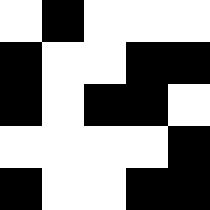[["white", "black", "white", "white", "white"], ["black", "white", "white", "black", "black"], ["black", "white", "black", "black", "white"], ["white", "white", "white", "white", "black"], ["black", "white", "white", "black", "black"]]